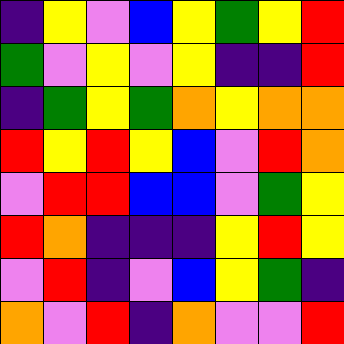[["indigo", "yellow", "violet", "blue", "yellow", "green", "yellow", "red"], ["green", "violet", "yellow", "violet", "yellow", "indigo", "indigo", "red"], ["indigo", "green", "yellow", "green", "orange", "yellow", "orange", "orange"], ["red", "yellow", "red", "yellow", "blue", "violet", "red", "orange"], ["violet", "red", "red", "blue", "blue", "violet", "green", "yellow"], ["red", "orange", "indigo", "indigo", "indigo", "yellow", "red", "yellow"], ["violet", "red", "indigo", "violet", "blue", "yellow", "green", "indigo"], ["orange", "violet", "red", "indigo", "orange", "violet", "violet", "red"]]